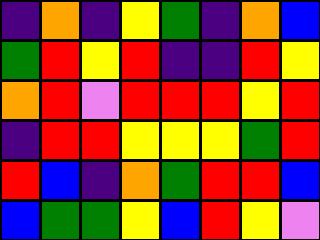[["indigo", "orange", "indigo", "yellow", "green", "indigo", "orange", "blue"], ["green", "red", "yellow", "red", "indigo", "indigo", "red", "yellow"], ["orange", "red", "violet", "red", "red", "red", "yellow", "red"], ["indigo", "red", "red", "yellow", "yellow", "yellow", "green", "red"], ["red", "blue", "indigo", "orange", "green", "red", "red", "blue"], ["blue", "green", "green", "yellow", "blue", "red", "yellow", "violet"]]